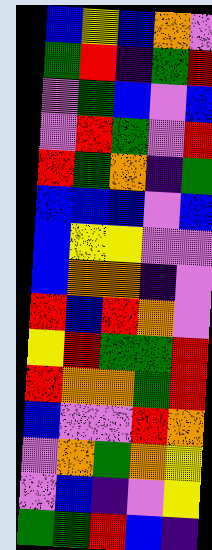[["blue", "yellow", "blue", "orange", "violet"], ["green", "red", "indigo", "green", "red"], ["violet", "green", "blue", "violet", "blue"], ["violet", "red", "green", "violet", "red"], ["red", "green", "orange", "indigo", "green"], ["blue", "blue", "blue", "violet", "blue"], ["blue", "yellow", "yellow", "violet", "violet"], ["blue", "orange", "orange", "indigo", "violet"], ["red", "blue", "red", "orange", "violet"], ["yellow", "red", "green", "green", "red"], ["red", "orange", "orange", "green", "red"], ["blue", "violet", "violet", "red", "orange"], ["violet", "orange", "green", "orange", "yellow"], ["violet", "blue", "indigo", "violet", "yellow"], ["green", "green", "red", "blue", "indigo"]]